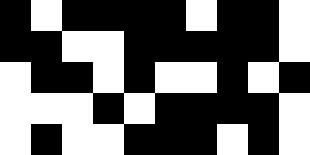[["black", "white", "black", "black", "black", "black", "white", "black", "black", "white"], ["black", "black", "white", "white", "black", "black", "black", "black", "black", "white"], ["white", "black", "black", "white", "black", "white", "white", "black", "white", "black"], ["white", "white", "white", "black", "white", "black", "black", "black", "black", "white"], ["white", "black", "white", "white", "black", "black", "black", "white", "black", "white"]]